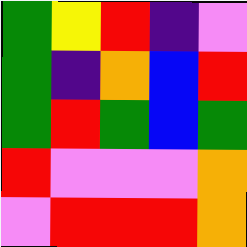[["green", "yellow", "red", "indigo", "violet"], ["green", "indigo", "orange", "blue", "red"], ["green", "red", "green", "blue", "green"], ["red", "violet", "violet", "violet", "orange"], ["violet", "red", "red", "red", "orange"]]